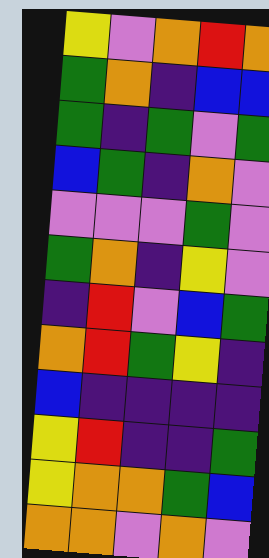[["yellow", "violet", "orange", "red", "orange"], ["green", "orange", "indigo", "blue", "blue"], ["green", "indigo", "green", "violet", "green"], ["blue", "green", "indigo", "orange", "violet"], ["violet", "violet", "violet", "green", "violet"], ["green", "orange", "indigo", "yellow", "violet"], ["indigo", "red", "violet", "blue", "green"], ["orange", "red", "green", "yellow", "indigo"], ["blue", "indigo", "indigo", "indigo", "indigo"], ["yellow", "red", "indigo", "indigo", "green"], ["yellow", "orange", "orange", "green", "blue"], ["orange", "orange", "violet", "orange", "violet"]]